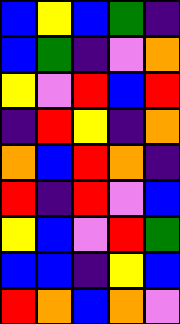[["blue", "yellow", "blue", "green", "indigo"], ["blue", "green", "indigo", "violet", "orange"], ["yellow", "violet", "red", "blue", "red"], ["indigo", "red", "yellow", "indigo", "orange"], ["orange", "blue", "red", "orange", "indigo"], ["red", "indigo", "red", "violet", "blue"], ["yellow", "blue", "violet", "red", "green"], ["blue", "blue", "indigo", "yellow", "blue"], ["red", "orange", "blue", "orange", "violet"]]